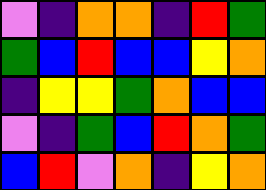[["violet", "indigo", "orange", "orange", "indigo", "red", "green"], ["green", "blue", "red", "blue", "blue", "yellow", "orange"], ["indigo", "yellow", "yellow", "green", "orange", "blue", "blue"], ["violet", "indigo", "green", "blue", "red", "orange", "green"], ["blue", "red", "violet", "orange", "indigo", "yellow", "orange"]]